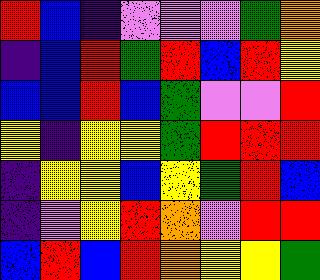[["red", "blue", "indigo", "violet", "violet", "violet", "green", "orange"], ["indigo", "blue", "red", "green", "red", "blue", "red", "yellow"], ["blue", "blue", "red", "blue", "green", "violet", "violet", "red"], ["yellow", "indigo", "yellow", "yellow", "green", "red", "red", "red"], ["indigo", "yellow", "yellow", "blue", "yellow", "green", "red", "blue"], ["indigo", "violet", "yellow", "red", "orange", "violet", "red", "red"], ["blue", "red", "blue", "red", "orange", "yellow", "yellow", "green"]]